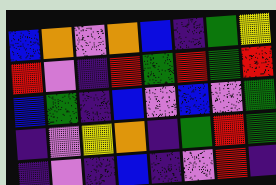[["blue", "orange", "violet", "orange", "blue", "indigo", "green", "yellow"], ["red", "violet", "indigo", "red", "green", "red", "green", "red"], ["blue", "green", "indigo", "blue", "violet", "blue", "violet", "green"], ["indigo", "violet", "yellow", "orange", "indigo", "green", "red", "green"], ["indigo", "violet", "indigo", "blue", "indigo", "violet", "red", "indigo"]]